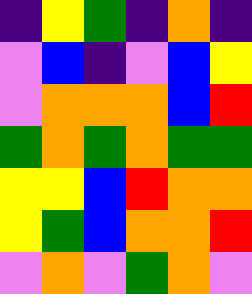[["indigo", "yellow", "green", "indigo", "orange", "indigo"], ["violet", "blue", "indigo", "violet", "blue", "yellow"], ["violet", "orange", "orange", "orange", "blue", "red"], ["green", "orange", "green", "orange", "green", "green"], ["yellow", "yellow", "blue", "red", "orange", "orange"], ["yellow", "green", "blue", "orange", "orange", "red"], ["violet", "orange", "violet", "green", "orange", "violet"]]